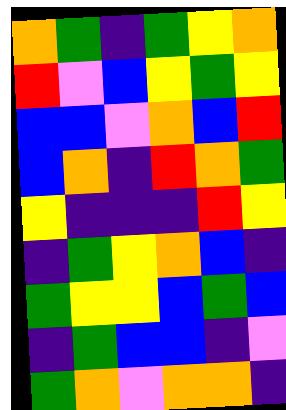[["orange", "green", "indigo", "green", "yellow", "orange"], ["red", "violet", "blue", "yellow", "green", "yellow"], ["blue", "blue", "violet", "orange", "blue", "red"], ["blue", "orange", "indigo", "red", "orange", "green"], ["yellow", "indigo", "indigo", "indigo", "red", "yellow"], ["indigo", "green", "yellow", "orange", "blue", "indigo"], ["green", "yellow", "yellow", "blue", "green", "blue"], ["indigo", "green", "blue", "blue", "indigo", "violet"], ["green", "orange", "violet", "orange", "orange", "indigo"]]